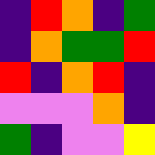[["indigo", "red", "orange", "indigo", "green"], ["indigo", "orange", "green", "green", "red"], ["red", "indigo", "orange", "red", "indigo"], ["violet", "violet", "violet", "orange", "indigo"], ["green", "indigo", "violet", "violet", "yellow"]]